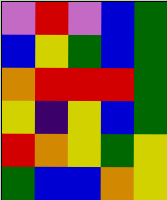[["violet", "red", "violet", "blue", "green"], ["blue", "yellow", "green", "blue", "green"], ["orange", "red", "red", "red", "green"], ["yellow", "indigo", "yellow", "blue", "green"], ["red", "orange", "yellow", "green", "yellow"], ["green", "blue", "blue", "orange", "yellow"]]